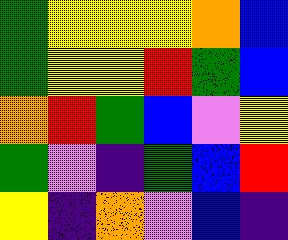[["green", "yellow", "yellow", "yellow", "orange", "blue"], ["green", "yellow", "yellow", "red", "green", "blue"], ["orange", "red", "green", "blue", "violet", "yellow"], ["green", "violet", "indigo", "green", "blue", "red"], ["yellow", "indigo", "orange", "violet", "blue", "indigo"]]